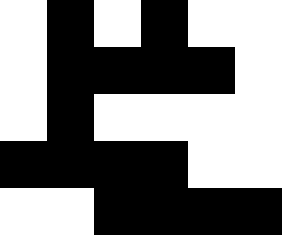[["white", "black", "white", "black", "white", "white"], ["white", "black", "black", "black", "black", "white"], ["white", "black", "white", "white", "white", "white"], ["black", "black", "black", "black", "white", "white"], ["white", "white", "black", "black", "black", "black"]]